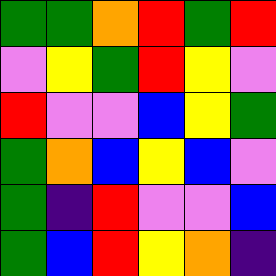[["green", "green", "orange", "red", "green", "red"], ["violet", "yellow", "green", "red", "yellow", "violet"], ["red", "violet", "violet", "blue", "yellow", "green"], ["green", "orange", "blue", "yellow", "blue", "violet"], ["green", "indigo", "red", "violet", "violet", "blue"], ["green", "blue", "red", "yellow", "orange", "indigo"]]